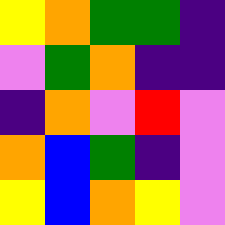[["yellow", "orange", "green", "green", "indigo"], ["violet", "green", "orange", "indigo", "indigo"], ["indigo", "orange", "violet", "red", "violet"], ["orange", "blue", "green", "indigo", "violet"], ["yellow", "blue", "orange", "yellow", "violet"]]